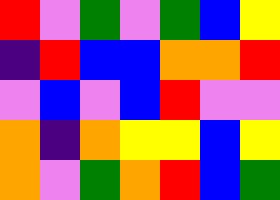[["red", "violet", "green", "violet", "green", "blue", "yellow"], ["indigo", "red", "blue", "blue", "orange", "orange", "red"], ["violet", "blue", "violet", "blue", "red", "violet", "violet"], ["orange", "indigo", "orange", "yellow", "yellow", "blue", "yellow"], ["orange", "violet", "green", "orange", "red", "blue", "green"]]